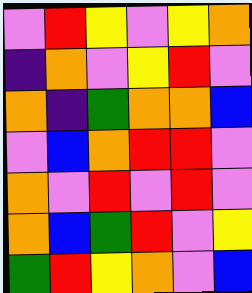[["violet", "red", "yellow", "violet", "yellow", "orange"], ["indigo", "orange", "violet", "yellow", "red", "violet"], ["orange", "indigo", "green", "orange", "orange", "blue"], ["violet", "blue", "orange", "red", "red", "violet"], ["orange", "violet", "red", "violet", "red", "violet"], ["orange", "blue", "green", "red", "violet", "yellow"], ["green", "red", "yellow", "orange", "violet", "blue"]]